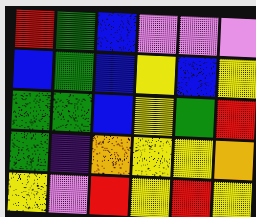[["red", "green", "blue", "violet", "violet", "violet"], ["blue", "green", "blue", "yellow", "blue", "yellow"], ["green", "green", "blue", "yellow", "green", "red"], ["green", "indigo", "orange", "yellow", "yellow", "orange"], ["yellow", "violet", "red", "yellow", "red", "yellow"]]